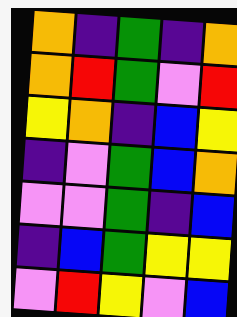[["orange", "indigo", "green", "indigo", "orange"], ["orange", "red", "green", "violet", "red"], ["yellow", "orange", "indigo", "blue", "yellow"], ["indigo", "violet", "green", "blue", "orange"], ["violet", "violet", "green", "indigo", "blue"], ["indigo", "blue", "green", "yellow", "yellow"], ["violet", "red", "yellow", "violet", "blue"]]